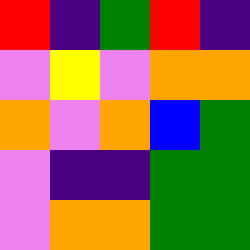[["red", "indigo", "green", "red", "indigo"], ["violet", "yellow", "violet", "orange", "orange"], ["orange", "violet", "orange", "blue", "green"], ["violet", "indigo", "indigo", "green", "green"], ["violet", "orange", "orange", "green", "green"]]